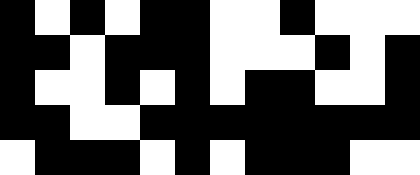[["black", "white", "black", "white", "black", "black", "white", "white", "black", "white", "white", "white"], ["black", "black", "white", "black", "black", "black", "white", "white", "white", "black", "white", "black"], ["black", "white", "white", "black", "white", "black", "white", "black", "black", "white", "white", "black"], ["black", "black", "white", "white", "black", "black", "black", "black", "black", "black", "black", "black"], ["white", "black", "black", "black", "white", "black", "white", "black", "black", "black", "white", "white"]]